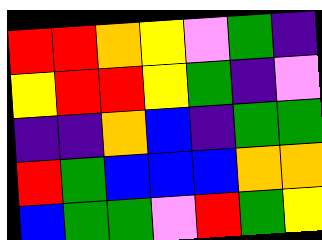[["red", "red", "orange", "yellow", "violet", "green", "indigo"], ["yellow", "red", "red", "yellow", "green", "indigo", "violet"], ["indigo", "indigo", "orange", "blue", "indigo", "green", "green"], ["red", "green", "blue", "blue", "blue", "orange", "orange"], ["blue", "green", "green", "violet", "red", "green", "yellow"]]